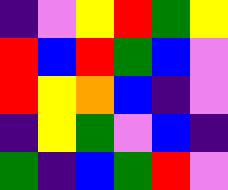[["indigo", "violet", "yellow", "red", "green", "yellow"], ["red", "blue", "red", "green", "blue", "violet"], ["red", "yellow", "orange", "blue", "indigo", "violet"], ["indigo", "yellow", "green", "violet", "blue", "indigo"], ["green", "indigo", "blue", "green", "red", "violet"]]